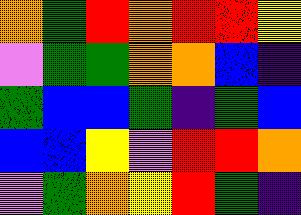[["orange", "green", "red", "orange", "red", "red", "yellow"], ["violet", "green", "green", "orange", "orange", "blue", "indigo"], ["green", "blue", "blue", "green", "indigo", "green", "blue"], ["blue", "blue", "yellow", "violet", "red", "red", "orange"], ["violet", "green", "orange", "yellow", "red", "green", "indigo"]]